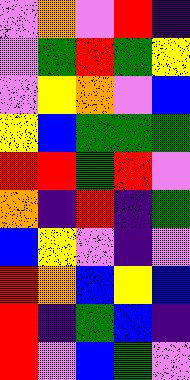[["violet", "orange", "violet", "red", "indigo"], ["violet", "green", "red", "green", "yellow"], ["violet", "yellow", "orange", "violet", "blue"], ["yellow", "blue", "green", "green", "green"], ["red", "red", "green", "red", "violet"], ["orange", "indigo", "red", "indigo", "green"], ["blue", "yellow", "violet", "indigo", "violet"], ["red", "orange", "blue", "yellow", "blue"], ["red", "indigo", "green", "blue", "indigo"], ["red", "violet", "blue", "green", "violet"]]